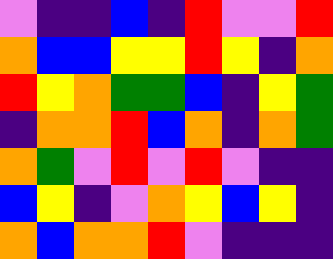[["violet", "indigo", "indigo", "blue", "indigo", "red", "violet", "violet", "red"], ["orange", "blue", "blue", "yellow", "yellow", "red", "yellow", "indigo", "orange"], ["red", "yellow", "orange", "green", "green", "blue", "indigo", "yellow", "green"], ["indigo", "orange", "orange", "red", "blue", "orange", "indigo", "orange", "green"], ["orange", "green", "violet", "red", "violet", "red", "violet", "indigo", "indigo"], ["blue", "yellow", "indigo", "violet", "orange", "yellow", "blue", "yellow", "indigo"], ["orange", "blue", "orange", "orange", "red", "violet", "indigo", "indigo", "indigo"]]